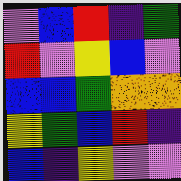[["violet", "blue", "red", "indigo", "green"], ["red", "violet", "yellow", "blue", "violet"], ["blue", "blue", "green", "orange", "orange"], ["yellow", "green", "blue", "red", "indigo"], ["blue", "indigo", "yellow", "violet", "violet"]]